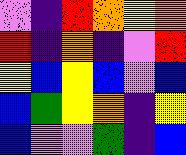[["violet", "indigo", "red", "orange", "yellow", "orange"], ["red", "indigo", "orange", "indigo", "violet", "red"], ["yellow", "blue", "yellow", "blue", "violet", "blue"], ["blue", "green", "yellow", "orange", "indigo", "yellow"], ["blue", "violet", "violet", "green", "indigo", "blue"]]